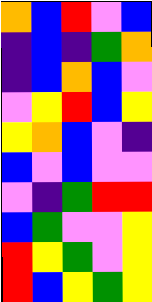[["orange", "blue", "red", "violet", "blue"], ["indigo", "blue", "indigo", "green", "orange"], ["indigo", "blue", "orange", "blue", "violet"], ["violet", "yellow", "red", "blue", "yellow"], ["yellow", "orange", "blue", "violet", "indigo"], ["blue", "violet", "blue", "violet", "violet"], ["violet", "indigo", "green", "red", "red"], ["blue", "green", "violet", "violet", "yellow"], ["red", "yellow", "green", "violet", "yellow"], ["red", "blue", "yellow", "green", "yellow"]]